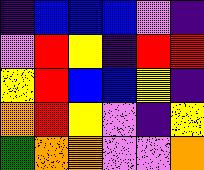[["indigo", "blue", "blue", "blue", "violet", "indigo"], ["violet", "red", "yellow", "indigo", "red", "red"], ["yellow", "red", "blue", "blue", "yellow", "indigo"], ["orange", "red", "yellow", "violet", "indigo", "yellow"], ["green", "orange", "orange", "violet", "violet", "orange"]]